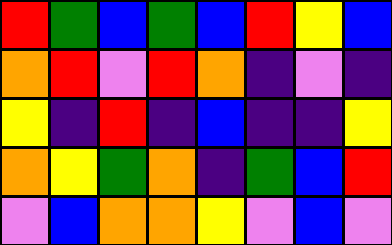[["red", "green", "blue", "green", "blue", "red", "yellow", "blue"], ["orange", "red", "violet", "red", "orange", "indigo", "violet", "indigo"], ["yellow", "indigo", "red", "indigo", "blue", "indigo", "indigo", "yellow"], ["orange", "yellow", "green", "orange", "indigo", "green", "blue", "red"], ["violet", "blue", "orange", "orange", "yellow", "violet", "blue", "violet"]]